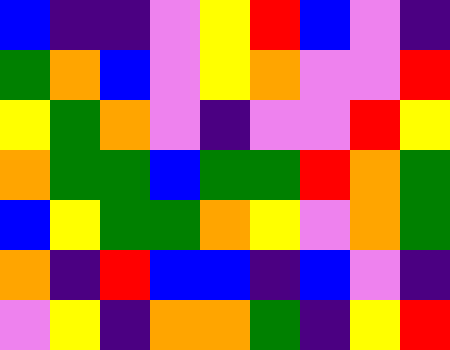[["blue", "indigo", "indigo", "violet", "yellow", "red", "blue", "violet", "indigo"], ["green", "orange", "blue", "violet", "yellow", "orange", "violet", "violet", "red"], ["yellow", "green", "orange", "violet", "indigo", "violet", "violet", "red", "yellow"], ["orange", "green", "green", "blue", "green", "green", "red", "orange", "green"], ["blue", "yellow", "green", "green", "orange", "yellow", "violet", "orange", "green"], ["orange", "indigo", "red", "blue", "blue", "indigo", "blue", "violet", "indigo"], ["violet", "yellow", "indigo", "orange", "orange", "green", "indigo", "yellow", "red"]]